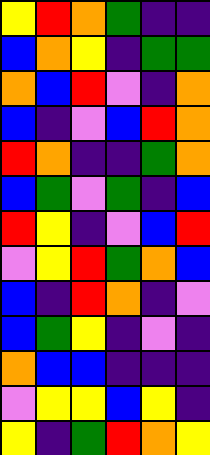[["yellow", "red", "orange", "green", "indigo", "indigo"], ["blue", "orange", "yellow", "indigo", "green", "green"], ["orange", "blue", "red", "violet", "indigo", "orange"], ["blue", "indigo", "violet", "blue", "red", "orange"], ["red", "orange", "indigo", "indigo", "green", "orange"], ["blue", "green", "violet", "green", "indigo", "blue"], ["red", "yellow", "indigo", "violet", "blue", "red"], ["violet", "yellow", "red", "green", "orange", "blue"], ["blue", "indigo", "red", "orange", "indigo", "violet"], ["blue", "green", "yellow", "indigo", "violet", "indigo"], ["orange", "blue", "blue", "indigo", "indigo", "indigo"], ["violet", "yellow", "yellow", "blue", "yellow", "indigo"], ["yellow", "indigo", "green", "red", "orange", "yellow"]]